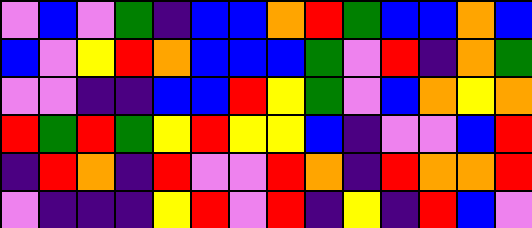[["violet", "blue", "violet", "green", "indigo", "blue", "blue", "orange", "red", "green", "blue", "blue", "orange", "blue"], ["blue", "violet", "yellow", "red", "orange", "blue", "blue", "blue", "green", "violet", "red", "indigo", "orange", "green"], ["violet", "violet", "indigo", "indigo", "blue", "blue", "red", "yellow", "green", "violet", "blue", "orange", "yellow", "orange"], ["red", "green", "red", "green", "yellow", "red", "yellow", "yellow", "blue", "indigo", "violet", "violet", "blue", "red"], ["indigo", "red", "orange", "indigo", "red", "violet", "violet", "red", "orange", "indigo", "red", "orange", "orange", "red"], ["violet", "indigo", "indigo", "indigo", "yellow", "red", "violet", "red", "indigo", "yellow", "indigo", "red", "blue", "violet"]]